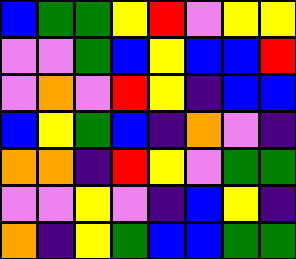[["blue", "green", "green", "yellow", "red", "violet", "yellow", "yellow"], ["violet", "violet", "green", "blue", "yellow", "blue", "blue", "red"], ["violet", "orange", "violet", "red", "yellow", "indigo", "blue", "blue"], ["blue", "yellow", "green", "blue", "indigo", "orange", "violet", "indigo"], ["orange", "orange", "indigo", "red", "yellow", "violet", "green", "green"], ["violet", "violet", "yellow", "violet", "indigo", "blue", "yellow", "indigo"], ["orange", "indigo", "yellow", "green", "blue", "blue", "green", "green"]]